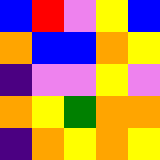[["blue", "red", "violet", "yellow", "blue"], ["orange", "blue", "blue", "orange", "yellow"], ["indigo", "violet", "violet", "yellow", "violet"], ["orange", "yellow", "green", "orange", "orange"], ["indigo", "orange", "yellow", "orange", "yellow"]]